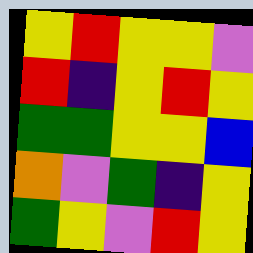[["yellow", "red", "yellow", "yellow", "violet"], ["red", "indigo", "yellow", "red", "yellow"], ["green", "green", "yellow", "yellow", "blue"], ["orange", "violet", "green", "indigo", "yellow"], ["green", "yellow", "violet", "red", "yellow"]]